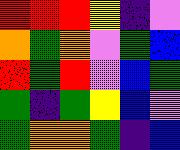[["red", "red", "red", "yellow", "indigo", "violet"], ["orange", "green", "orange", "violet", "green", "blue"], ["red", "green", "red", "violet", "blue", "green"], ["green", "indigo", "green", "yellow", "blue", "violet"], ["green", "orange", "orange", "green", "indigo", "blue"]]